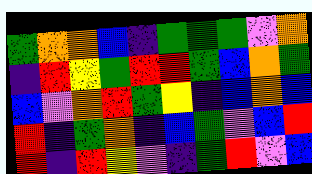[["green", "orange", "orange", "blue", "indigo", "green", "green", "green", "violet", "orange"], ["indigo", "red", "yellow", "green", "red", "red", "green", "blue", "orange", "green"], ["blue", "violet", "orange", "red", "green", "yellow", "indigo", "blue", "orange", "blue"], ["red", "indigo", "green", "orange", "indigo", "blue", "green", "violet", "blue", "red"], ["red", "indigo", "red", "yellow", "violet", "indigo", "green", "red", "violet", "blue"]]